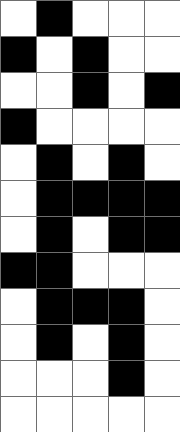[["white", "black", "white", "white", "white"], ["black", "white", "black", "white", "white"], ["white", "white", "black", "white", "black"], ["black", "white", "white", "white", "white"], ["white", "black", "white", "black", "white"], ["white", "black", "black", "black", "black"], ["white", "black", "white", "black", "black"], ["black", "black", "white", "white", "white"], ["white", "black", "black", "black", "white"], ["white", "black", "white", "black", "white"], ["white", "white", "white", "black", "white"], ["white", "white", "white", "white", "white"]]